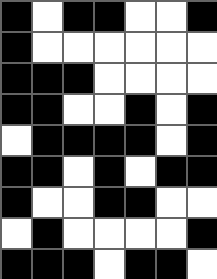[["black", "white", "black", "black", "white", "white", "black"], ["black", "white", "white", "white", "white", "white", "white"], ["black", "black", "black", "white", "white", "white", "white"], ["black", "black", "white", "white", "black", "white", "black"], ["white", "black", "black", "black", "black", "white", "black"], ["black", "black", "white", "black", "white", "black", "black"], ["black", "white", "white", "black", "black", "white", "white"], ["white", "black", "white", "white", "white", "white", "black"], ["black", "black", "black", "white", "black", "black", "white"]]